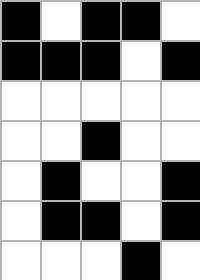[["black", "white", "black", "black", "white"], ["black", "black", "black", "white", "black"], ["white", "white", "white", "white", "white"], ["white", "white", "black", "white", "white"], ["white", "black", "white", "white", "black"], ["white", "black", "black", "white", "black"], ["white", "white", "white", "black", "white"]]